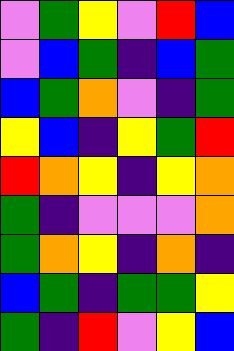[["violet", "green", "yellow", "violet", "red", "blue"], ["violet", "blue", "green", "indigo", "blue", "green"], ["blue", "green", "orange", "violet", "indigo", "green"], ["yellow", "blue", "indigo", "yellow", "green", "red"], ["red", "orange", "yellow", "indigo", "yellow", "orange"], ["green", "indigo", "violet", "violet", "violet", "orange"], ["green", "orange", "yellow", "indigo", "orange", "indigo"], ["blue", "green", "indigo", "green", "green", "yellow"], ["green", "indigo", "red", "violet", "yellow", "blue"]]